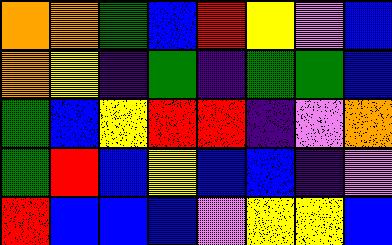[["orange", "orange", "green", "blue", "red", "yellow", "violet", "blue"], ["orange", "yellow", "indigo", "green", "indigo", "green", "green", "blue"], ["green", "blue", "yellow", "red", "red", "indigo", "violet", "orange"], ["green", "red", "blue", "yellow", "blue", "blue", "indigo", "violet"], ["red", "blue", "blue", "blue", "violet", "yellow", "yellow", "blue"]]